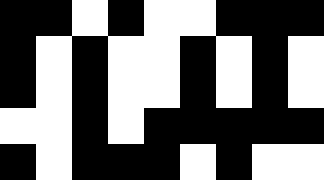[["black", "black", "white", "black", "white", "white", "black", "black", "black"], ["black", "white", "black", "white", "white", "black", "white", "black", "white"], ["black", "white", "black", "white", "white", "black", "white", "black", "white"], ["white", "white", "black", "white", "black", "black", "black", "black", "black"], ["black", "white", "black", "black", "black", "white", "black", "white", "white"]]